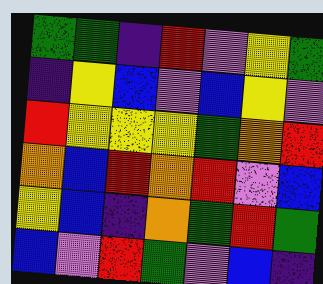[["green", "green", "indigo", "red", "violet", "yellow", "green"], ["indigo", "yellow", "blue", "violet", "blue", "yellow", "violet"], ["red", "yellow", "yellow", "yellow", "green", "orange", "red"], ["orange", "blue", "red", "orange", "red", "violet", "blue"], ["yellow", "blue", "indigo", "orange", "green", "red", "green"], ["blue", "violet", "red", "green", "violet", "blue", "indigo"]]